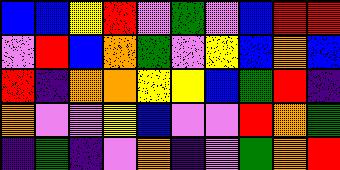[["blue", "blue", "yellow", "red", "violet", "green", "violet", "blue", "red", "red"], ["violet", "red", "blue", "orange", "green", "violet", "yellow", "blue", "orange", "blue"], ["red", "indigo", "orange", "orange", "yellow", "yellow", "blue", "green", "red", "indigo"], ["orange", "violet", "violet", "yellow", "blue", "violet", "violet", "red", "orange", "green"], ["indigo", "green", "indigo", "violet", "orange", "indigo", "violet", "green", "orange", "red"]]